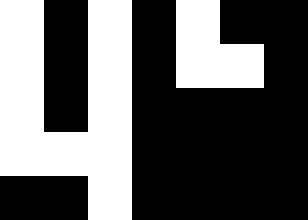[["white", "black", "white", "black", "white", "black", "black"], ["white", "black", "white", "black", "white", "white", "black"], ["white", "black", "white", "black", "black", "black", "black"], ["white", "white", "white", "black", "black", "black", "black"], ["black", "black", "white", "black", "black", "black", "black"]]